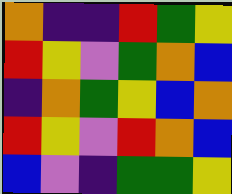[["orange", "indigo", "indigo", "red", "green", "yellow"], ["red", "yellow", "violet", "green", "orange", "blue"], ["indigo", "orange", "green", "yellow", "blue", "orange"], ["red", "yellow", "violet", "red", "orange", "blue"], ["blue", "violet", "indigo", "green", "green", "yellow"]]